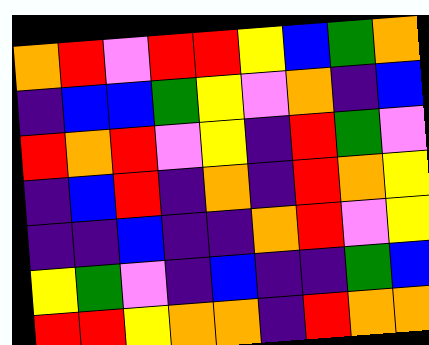[["orange", "red", "violet", "red", "red", "yellow", "blue", "green", "orange"], ["indigo", "blue", "blue", "green", "yellow", "violet", "orange", "indigo", "blue"], ["red", "orange", "red", "violet", "yellow", "indigo", "red", "green", "violet"], ["indigo", "blue", "red", "indigo", "orange", "indigo", "red", "orange", "yellow"], ["indigo", "indigo", "blue", "indigo", "indigo", "orange", "red", "violet", "yellow"], ["yellow", "green", "violet", "indigo", "blue", "indigo", "indigo", "green", "blue"], ["red", "red", "yellow", "orange", "orange", "indigo", "red", "orange", "orange"]]